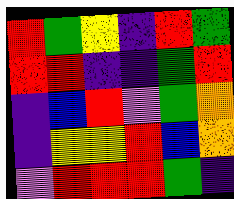[["red", "green", "yellow", "indigo", "red", "green"], ["red", "red", "indigo", "indigo", "green", "red"], ["indigo", "blue", "red", "violet", "green", "orange"], ["indigo", "yellow", "yellow", "red", "blue", "orange"], ["violet", "red", "red", "red", "green", "indigo"]]